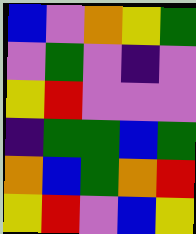[["blue", "violet", "orange", "yellow", "green"], ["violet", "green", "violet", "indigo", "violet"], ["yellow", "red", "violet", "violet", "violet"], ["indigo", "green", "green", "blue", "green"], ["orange", "blue", "green", "orange", "red"], ["yellow", "red", "violet", "blue", "yellow"]]